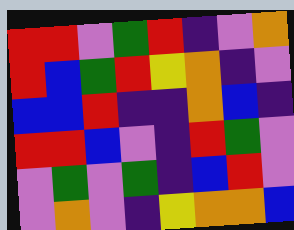[["red", "red", "violet", "green", "red", "indigo", "violet", "orange"], ["red", "blue", "green", "red", "yellow", "orange", "indigo", "violet"], ["blue", "blue", "red", "indigo", "indigo", "orange", "blue", "indigo"], ["red", "red", "blue", "violet", "indigo", "red", "green", "violet"], ["violet", "green", "violet", "green", "indigo", "blue", "red", "violet"], ["violet", "orange", "violet", "indigo", "yellow", "orange", "orange", "blue"]]